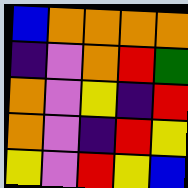[["blue", "orange", "orange", "orange", "orange"], ["indigo", "violet", "orange", "red", "green"], ["orange", "violet", "yellow", "indigo", "red"], ["orange", "violet", "indigo", "red", "yellow"], ["yellow", "violet", "red", "yellow", "blue"]]